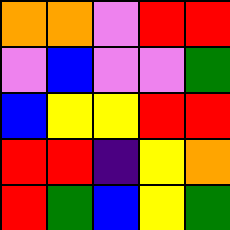[["orange", "orange", "violet", "red", "red"], ["violet", "blue", "violet", "violet", "green"], ["blue", "yellow", "yellow", "red", "red"], ["red", "red", "indigo", "yellow", "orange"], ["red", "green", "blue", "yellow", "green"]]